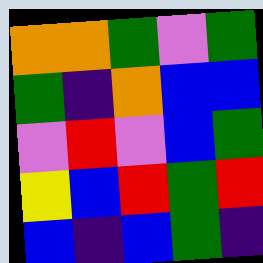[["orange", "orange", "green", "violet", "green"], ["green", "indigo", "orange", "blue", "blue"], ["violet", "red", "violet", "blue", "green"], ["yellow", "blue", "red", "green", "red"], ["blue", "indigo", "blue", "green", "indigo"]]